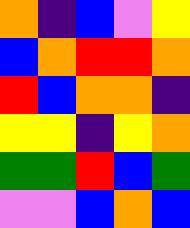[["orange", "indigo", "blue", "violet", "yellow"], ["blue", "orange", "red", "red", "orange"], ["red", "blue", "orange", "orange", "indigo"], ["yellow", "yellow", "indigo", "yellow", "orange"], ["green", "green", "red", "blue", "green"], ["violet", "violet", "blue", "orange", "blue"]]